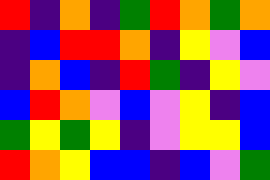[["red", "indigo", "orange", "indigo", "green", "red", "orange", "green", "orange"], ["indigo", "blue", "red", "red", "orange", "indigo", "yellow", "violet", "blue"], ["indigo", "orange", "blue", "indigo", "red", "green", "indigo", "yellow", "violet"], ["blue", "red", "orange", "violet", "blue", "violet", "yellow", "indigo", "blue"], ["green", "yellow", "green", "yellow", "indigo", "violet", "yellow", "yellow", "blue"], ["red", "orange", "yellow", "blue", "blue", "indigo", "blue", "violet", "green"]]